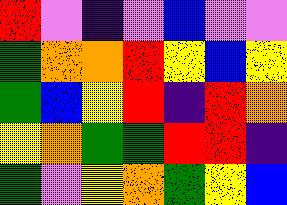[["red", "violet", "indigo", "violet", "blue", "violet", "violet"], ["green", "orange", "orange", "red", "yellow", "blue", "yellow"], ["green", "blue", "yellow", "red", "indigo", "red", "orange"], ["yellow", "orange", "green", "green", "red", "red", "indigo"], ["green", "violet", "yellow", "orange", "green", "yellow", "blue"]]